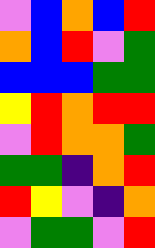[["violet", "blue", "orange", "blue", "red"], ["orange", "blue", "red", "violet", "green"], ["blue", "blue", "blue", "green", "green"], ["yellow", "red", "orange", "red", "red"], ["violet", "red", "orange", "orange", "green"], ["green", "green", "indigo", "orange", "red"], ["red", "yellow", "violet", "indigo", "orange"], ["violet", "green", "green", "violet", "red"]]